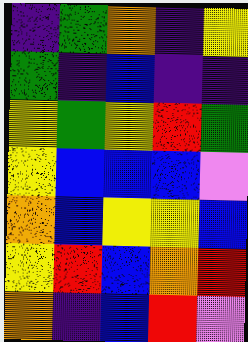[["indigo", "green", "orange", "indigo", "yellow"], ["green", "indigo", "blue", "indigo", "indigo"], ["yellow", "green", "yellow", "red", "green"], ["yellow", "blue", "blue", "blue", "violet"], ["orange", "blue", "yellow", "yellow", "blue"], ["yellow", "red", "blue", "orange", "red"], ["orange", "indigo", "blue", "red", "violet"]]